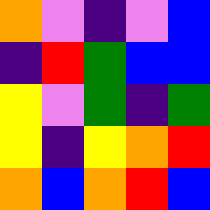[["orange", "violet", "indigo", "violet", "blue"], ["indigo", "red", "green", "blue", "blue"], ["yellow", "violet", "green", "indigo", "green"], ["yellow", "indigo", "yellow", "orange", "red"], ["orange", "blue", "orange", "red", "blue"]]